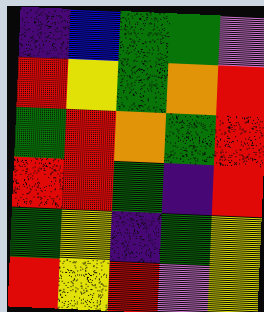[["indigo", "blue", "green", "green", "violet"], ["red", "yellow", "green", "orange", "red"], ["green", "red", "orange", "green", "red"], ["red", "red", "green", "indigo", "red"], ["green", "yellow", "indigo", "green", "yellow"], ["red", "yellow", "red", "violet", "yellow"]]